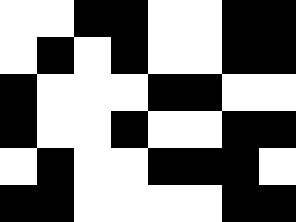[["white", "white", "black", "black", "white", "white", "black", "black"], ["white", "black", "white", "black", "white", "white", "black", "black"], ["black", "white", "white", "white", "black", "black", "white", "white"], ["black", "white", "white", "black", "white", "white", "black", "black"], ["white", "black", "white", "white", "black", "black", "black", "white"], ["black", "black", "white", "white", "white", "white", "black", "black"]]